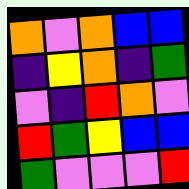[["orange", "violet", "orange", "blue", "blue"], ["indigo", "yellow", "orange", "indigo", "green"], ["violet", "indigo", "red", "orange", "violet"], ["red", "green", "yellow", "blue", "blue"], ["green", "violet", "violet", "violet", "red"]]